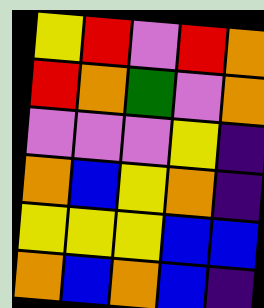[["yellow", "red", "violet", "red", "orange"], ["red", "orange", "green", "violet", "orange"], ["violet", "violet", "violet", "yellow", "indigo"], ["orange", "blue", "yellow", "orange", "indigo"], ["yellow", "yellow", "yellow", "blue", "blue"], ["orange", "blue", "orange", "blue", "indigo"]]